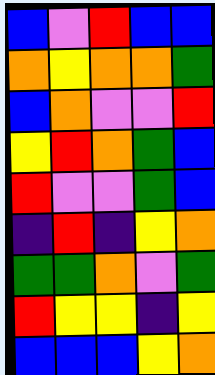[["blue", "violet", "red", "blue", "blue"], ["orange", "yellow", "orange", "orange", "green"], ["blue", "orange", "violet", "violet", "red"], ["yellow", "red", "orange", "green", "blue"], ["red", "violet", "violet", "green", "blue"], ["indigo", "red", "indigo", "yellow", "orange"], ["green", "green", "orange", "violet", "green"], ["red", "yellow", "yellow", "indigo", "yellow"], ["blue", "blue", "blue", "yellow", "orange"]]